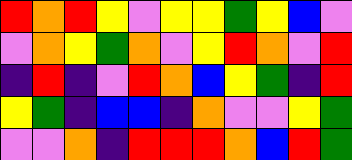[["red", "orange", "red", "yellow", "violet", "yellow", "yellow", "green", "yellow", "blue", "violet"], ["violet", "orange", "yellow", "green", "orange", "violet", "yellow", "red", "orange", "violet", "red"], ["indigo", "red", "indigo", "violet", "red", "orange", "blue", "yellow", "green", "indigo", "red"], ["yellow", "green", "indigo", "blue", "blue", "indigo", "orange", "violet", "violet", "yellow", "green"], ["violet", "violet", "orange", "indigo", "red", "red", "red", "orange", "blue", "red", "green"]]